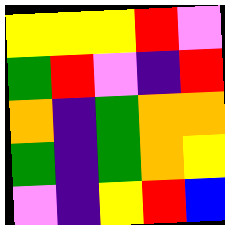[["yellow", "yellow", "yellow", "red", "violet"], ["green", "red", "violet", "indigo", "red"], ["orange", "indigo", "green", "orange", "orange"], ["green", "indigo", "green", "orange", "yellow"], ["violet", "indigo", "yellow", "red", "blue"]]